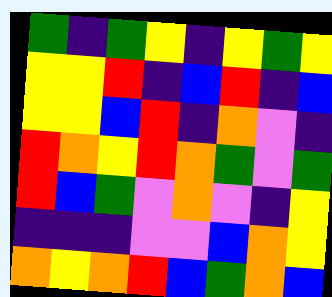[["green", "indigo", "green", "yellow", "indigo", "yellow", "green", "yellow"], ["yellow", "yellow", "red", "indigo", "blue", "red", "indigo", "blue"], ["yellow", "yellow", "blue", "red", "indigo", "orange", "violet", "indigo"], ["red", "orange", "yellow", "red", "orange", "green", "violet", "green"], ["red", "blue", "green", "violet", "orange", "violet", "indigo", "yellow"], ["indigo", "indigo", "indigo", "violet", "violet", "blue", "orange", "yellow"], ["orange", "yellow", "orange", "red", "blue", "green", "orange", "blue"]]